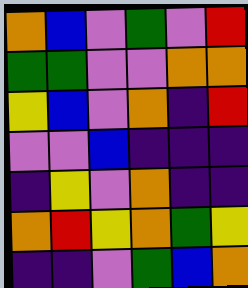[["orange", "blue", "violet", "green", "violet", "red"], ["green", "green", "violet", "violet", "orange", "orange"], ["yellow", "blue", "violet", "orange", "indigo", "red"], ["violet", "violet", "blue", "indigo", "indigo", "indigo"], ["indigo", "yellow", "violet", "orange", "indigo", "indigo"], ["orange", "red", "yellow", "orange", "green", "yellow"], ["indigo", "indigo", "violet", "green", "blue", "orange"]]